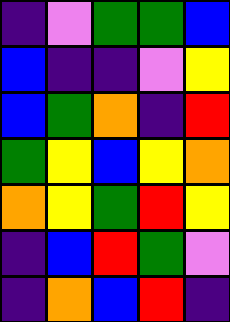[["indigo", "violet", "green", "green", "blue"], ["blue", "indigo", "indigo", "violet", "yellow"], ["blue", "green", "orange", "indigo", "red"], ["green", "yellow", "blue", "yellow", "orange"], ["orange", "yellow", "green", "red", "yellow"], ["indigo", "blue", "red", "green", "violet"], ["indigo", "orange", "blue", "red", "indigo"]]